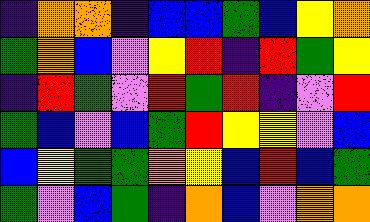[["indigo", "orange", "orange", "indigo", "blue", "blue", "green", "blue", "yellow", "orange"], ["green", "orange", "blue", "violet", "yellow", "red", "indigo", "red", "green", "yellow"], ["indigo", "red", "green", "violet", "red", "green", "red", "indigo", "violet", "red"], ["green", "blue", "violet", "blue", "green", "red", "yellow", "yellow", "violet", "blue"], ["blue", "yellow", "green", "green", "orange", "yellow", "blue", "red", "blue", "green"], ["green", "violet", "blue", "green", "indigo", "orange", "blue", "violet", "orange", "orange"]]